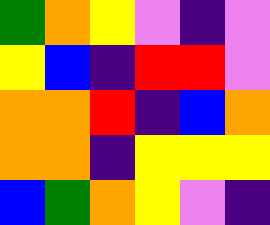[["green", "orange", "yellow", "violet", "indigo", "violet"], ["yellow", "blue", "indigo", "red", "red", "violet"], ["orange", "orange", "red", "indigo", "blue", "orange"], ["orange", "orange", "indigo", "yellow", "yellow", "yellow"], ["blue", "green", "orange", "yellow", "violet", "indigo"]]